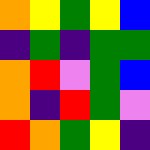[["orange", "yellow", "green", "yellow", "blue"], ["indigo", "green", "indigo", "green", "green"], ["orange", "red", "violet", "green", "blue"], ["orange", "indigo", "red", "green", "violet"], ["red", "orange", "green", "yellow", "indigo"]]